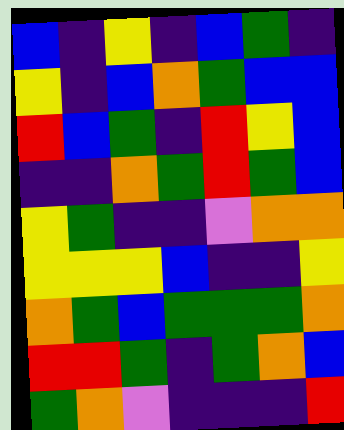[["blue", "indigo", "yellow", "indigo", "blue", "green", "indigo"], ["yellow", "indigo", "blue", "orange", "green", "blue", "blue"], ["red", "blue", "green", "indigo", "red", "yellow", "blue"], ["indigo", "indigo", "orange", "green", "red", "green", "blue"], ["yellow", "green", "indigo", "indigo", "violet", "orange", "orange"], ["yellow", "yellow", "yellow", "blue", "indigo", "indigo", "yellow"], ["orange", "green", "blue", "green", "green", "green", "orange"], ["red", "red", "green", "indigo", "green", "orange", "blue"], ["green", "orange", "violet", "indigo", "indigo", "indigo", "red"]]